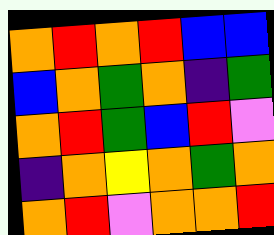[["orange", "red", "orange", "red", "blue", "blue"], ["blue", "orange", "green", "orange", "indigo", "green"], ["orange", "red", "green", "blue", "red", "violet"], ["indigo", "orange", "yellow", "orange", "green", "orange"], ["orange", "red", "violet", "orange", "orange", "red"]]